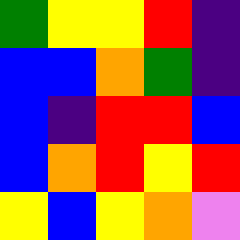[["green", "yellow", "yellow", "red", "indigo"], ["blue", "blue", "orange", "green", "indigo"], ["blue", "indigo", "red", "red", "blue"], ["blue", "orange", "red", "yellow", "red"], ["yellow", "blue", "yellow", "orange", "violet"]]